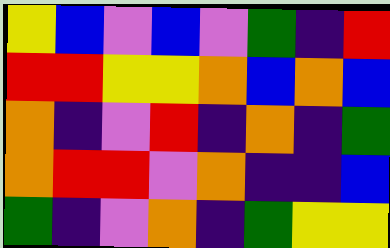[["yellow", "blue", "violet", "blue", "violet", "green", "indigo", "red"], ["red", "red", "yellow", "yellow", "orange", "blue", "orange", "blue"], ["orange", "indigo", "violet", "red", "indigo", "orange", "indigo", "green"], ["orange", "red", "red", "violet", "orange", "indigo", "indigo", "blue"], ["green", "indigo", "violet", "orange", "indigo", "green", "yellow", "yellow"]]